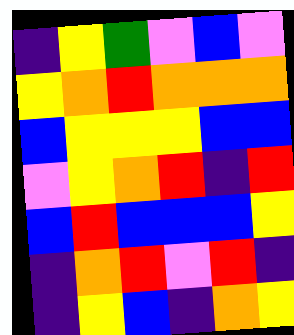[["indigo", "yellow", "green", "violet", "blue", "violet"], ["yellow", "orange", "red", "orange", "orange", "orange"], ["blue", "yellow", "yellow", "yellow", "blue", "blue"], ["violet", "yellow", "orange", "red", "indigo", "red"], ["blue", "red", "blue", "blue", "blue", "yellow"], ["indigo", "orange", "red", "violet", "red", "indigo"], ["indigo", "yellow", "blue", "indigo", "orange", "yellow"]]